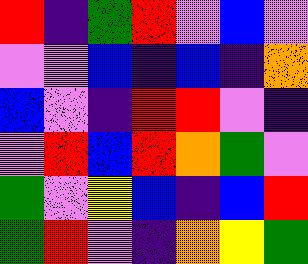[["red", "indigo", "green", "red", "violet", "blue", "violet"], ["violet", "violet", "blue", "indigo", "blue", "indigo", "orange"], ["blue", "violet", "indigo", "red", "red", "violet", "indigo"], ["violet", "red", "blue", "red", "orange", "green", "violet"], ["green", "violet", "yellow", "blue", "indigo", "blue", "red"], ["green", "red", "violet", "indigo", "orange", "yellow", "green"]]